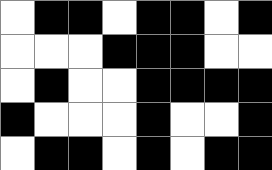[["white", "black", "black", "white", "black", "black", "white", "black"], ["white", "white", "white", "black", "black", "black", "white", "white"], ["white", "black", "white", "white", "black", "black", "black", "black"], ["black", "white", "white", "white", "black", "white", "white", "black"], ["white", "black", "black", "white", "black", "white", "black", "black"]]